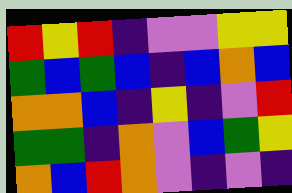[["red", "yellow", "red", "indigo", "violet", "violet", "yellow", "yellow"], ["green", "blue", "green", "blue", "indigo", "blue", "orange", "blue"], ["orange", "orange", "blue", "indigo", "yellow", "indigo", "violet", "red"], ["green", "green", "indigo", "orange", "violet", "blue", "green", "yellow"], ["orange", "blue", "red", "orange", "violet", "indigo", "violet", "indigo"]]